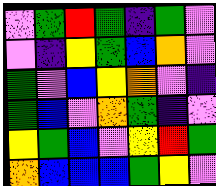[["violet", "green", "red", "green", "indigo", "green", "violet"], ["violet", "indigo", "yellow", "green", "blue", "orange", "violet"], ["green", "violet", "blue", "yellow", "orange", "violet", "indigo"], ["green", "blue", "violet", "orange", "green", "indigo", "violet"], ["yellow", "green", "blue", "violet", "yellow", "red", "green"], ["orange", "blue", "blue", "blue", "green", "yellow", "violet"]]